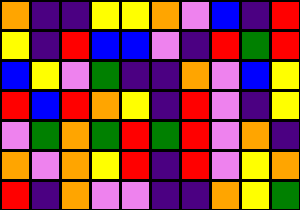[["orange", "indigo", "indigo", "yellow", "yellow", "orange", "violet", "blue", "indigo", "red"], ["yellow", "indigo", "red", "blue", "blue", "violet", "indigo", "red", "green", "red"], ["blue", "yellow", "violet", "green", "indigo", "indigo", "orange", "violet", "blue", "yellow"], ["red", "blue", "red", "orange", "yellow", "indigo", "red", "violet", "indigo", "yellow"], ["violet", "green", "orange", "green", "red", "green", "red", "violet", "orange", "indigo"], ["orange", "violet", "orange", "yellow", "red", "indigo", "red", "violet", "yellow", "orange"], ["red", "indigo", "orange", "violet", "violet", "indigo", "indigo", "orange", "yellow", "green"]]